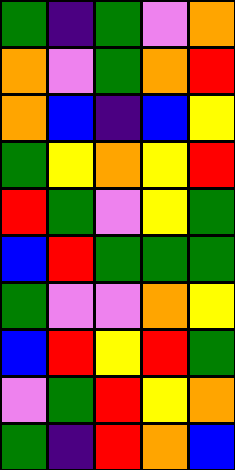[["green", "indigo", "green", "violet", "orange"], ["orange", "violet", "green", "orange", "red"], ["orange", "blue", "indigo", "blue", "yellow"], ["green", "yellow", "orange", "yellow", "red"], ["red", "green", "violet", "yellow", "green"], ["blue", "red", "green", "green", "green"], ["green", "violet", "violet", "orange", "yellow"], ["blue", "red", "yellow", "red", "green"], ["violet", "green", "red", "yellow", "orange"], ["green", "indigo", "red", "orange", "blue"]]